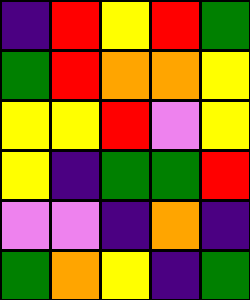[["indigo", "red", "yellow", "red", "green"], ["green", "red", "orange", "orange", "yellow"], ["yellow", "yellow", "red", "violet", "yellow"], ["yellow", "indigo", "green", "green", "red"], ["violet", "violet", "indigo", "orange", "indigo"], ["green", "orange", "yellow", "indigo", "green"]]